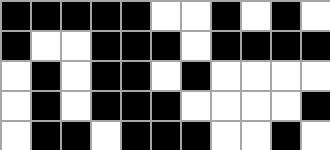[["black", "black", "black", "black", "black", "white", "white", "black", "white", "black", "white"], ["black", "white", "white", "black", "black", "black", "white", "black", "black", "black", "black"], ["white", "black", "white", "black", "black", "white", "black", "white", "white", "white", "white"], ["white", "black", "white", "black", "black", "black", "white", "white", "white", "white", "black"], ["white", "black", "black", "white", "black", "black", "black", "white", "white", "black", "white"]]